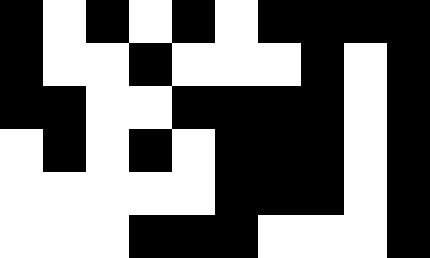[["black", "white", "black", "white", "black", "white", "black", "black", "black", "black"], ["black", "white", "white", "black", "white", "white", "white", "black", "white", "black"], ["black", "black", "white", "white", "black", "black", "black", "black", "white", "black"], ["white", "black", "white", "black", "white", "black", "black", "black", "white", "black"], ["white", "white", "white", "white", "white", "black", "black", "black", "white", "black"], ["white", "white", "white", "black", "black", "black", "white", "white", "white", "black"]]